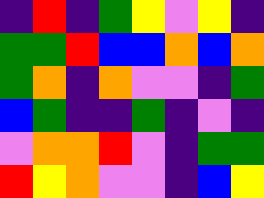[["indigo", "red", "indigo", "green", "yellow", "violet", "yellow", "indigo"], ["green", "green", "red", "blue", "blue", "orange", "blue", "orange"], ["green", "orange", "indigo", "orange", "violet", "violet", "indigo", "green"], ["blue", "green", "indigo", "indigo", "green", "indigo", "violet", "indigo"], ["violet", "orange", "orange", "red", "violet", "indigo", "green", "green"], ["red", "yellow", "orange", "violet", "violet", "indigo", "blue", "yellow"]]